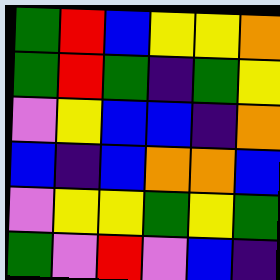[["green", "red", "blue", "yellow", "yellow", "orange"], ["green", "red", "green", "indigo", "green", "yellow"], ["violet", "yellow", "blue", "blue", "indigo", "orange"], ["blue", "indigo", "blue", "orange", "orange", "blue"], ["violet", "yellow", "yellow", "green", "yellow", "green"], ["green", "violet", "red", "violet", "blue", "indigo"]]